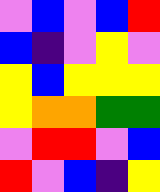[["violet", "blue", "violet", "blue", "red"], ["blue", "indigo", "violet", "yellow", "violet"], ["yellow", "blue", "yellow", "yellow", "yellow"], ["yellow", "orange", "orange", "green", "green"], ["violet", "red", "red", "violet", "blue"], ["red", "violet", "blue", "indigo", "yellow"]]